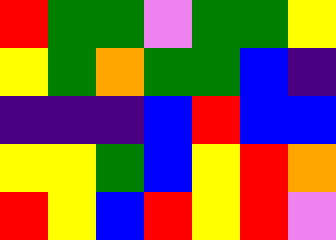[["red", "green", "green", "violet", "green", "green", "yellow"], ["yellow", "green", "orange", "green", "green", "blue", "indigo"], ["indigo", "indigo", "indigo", "blue", "red", "blue", "blue"], ["yellow", "yellow", "green", "blue", "yellow", "red", "orange"], ["red", "yellow", "blue", "red", "yellow", "red", "violet"]]